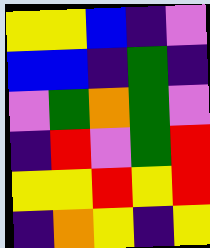[["yellow", "yellow", "blue", "indigo", "violet"], ["blue", "blue", "indigo", "green", "indigo"], ["violet", "green", "orange", "green", "violet"], ["indigo", "red", "violet", "green", "red"], ["yellow", "yellow", "red", "yellow", "red"], ["indigo", "orange", "yellow", "indigo", "yellow"]]